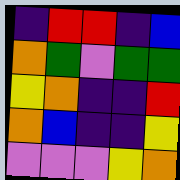[["indigo", "red", "red", "indigo", "blue"], ["orange", "green", "violet", "green", "green"], ["yellow", "orange", "indigo", "indigo", "red"], ["orange", "blue", "indigo", "indigo", "yellow"], ["violet", "violet", "violet", "yellow", "orange"]]